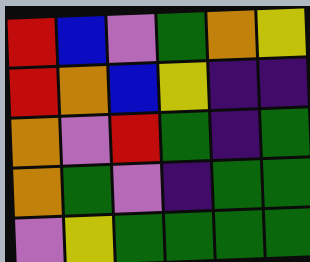[["red", "blue", "violet", "green", "orange", "yellow"], ["red", "orange", "blue", "yellow", "indigo", "indigo"], ["orange", "violet", "red", "green", "indigo", "green"], ["orange", "green", "violet", "indigo", "green", "green"], ["violet", "yellow", "green", "green", "green", "green"]]